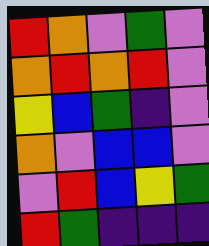[["red", "orange", "violet", "green", "violet"], ["orange", "red", "orange", "red", "violet"], ["yellow", "blue", "green", "indigo", "violet"], ["orange", "violet", "blue", "blue", "violet"], ["violet", "red", "blue", "yellow", "green"], ["red", "green", "indigo", "indigo", "indigo"]]